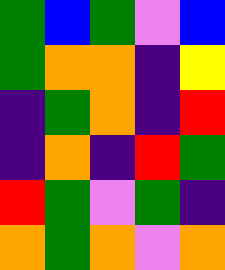[["green", "blue", "green", "violet", "blue"], ["green", "orange", "orange", "indigo", "yellow"], ["indigo", "green", "orange", "indigo", "red"], ["indigo", "orange", "indigo", "red", "green"], ["red", "green", "violet", "green", "indigo"], ["orange", "green", "orange", "violet", "orange"]]